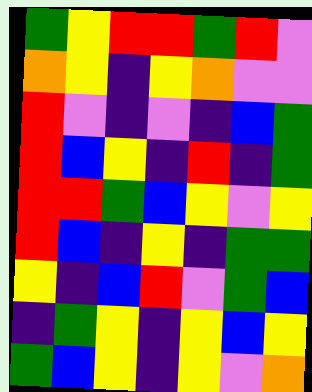[["green", "yellow", "red", "red", "green", "red", "violet"], ["orange", "yellow", "indigo", "yellow", "orange", "violet", "violet"], ["red", "violet", "indigo", "violet", "indigo", "blue", "green"], ["red", "blue", "yellow", "indigo", "red", "indigo", "green"], ["red", "red", "green", "blue", "yellow", "violet", "yellow"], ["red", "blue", "indigo", "yellow", "indigo", "green", "green"], ["yellow", "indigo", "blue", "red", "violet", "green", "blue"], ["indigo", "green", "yellow", "indigo", "yellow", "blue", "yellow"], ["green", "blue", "yellow", "indigo", "yellow", "violet", "orange"]]